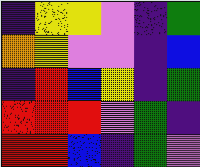[["indigo", "yellow", "yellow", "violet", "indigo", "green"], ["orange", "yellow", "violet", "violet", "indigo", "blue"], ["indigo", "red", "blue", "yellow", "indigo", "green"], ["red", "red", "red", "violet", "green", "indigo"], ["red", "red", "blue", "indigo", "green", "violet"]]